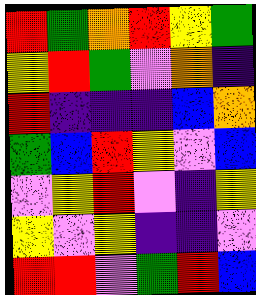[["red", "green", "orange", "red", "yellow", "green"], ["yellow", "red", "green", "violet", "orange", "indigo"], ["red", "indigo", "indigo", "indigo", "blue", "orange"], ["green", "blue", "red", "yellow", "violet", "blue"], ["violet", "yellow", "red", "violet", "indigo", "yellow"], ["yellow", "violet", "yellow", "indigo", "indigo", "violet"], ["red", "red", "violet", "green", "red", "blue"]]